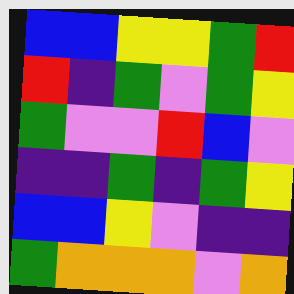[["blue", "blue", "yellow", "yellow", "green", "red"], ["red", "indigo", "green", "violet", "green", "yellow"], ["green", "violet", "violet", "red", "blue", "violet"], ["indigo", "indigo", "green", "indigo", "green", "yellow"], ["blue", "blue", "yellow", "violet", "indigo", "indigo"], ["green", "orange", "orange", "orange", "violet", "orange"]]